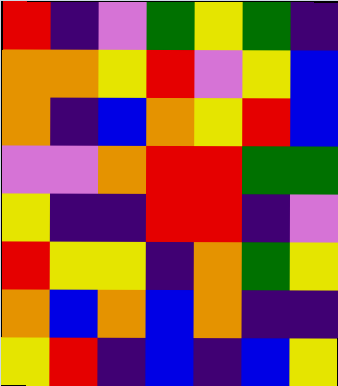[["red", "indigo", "violet", "green", "yellow", "green", "indigo"], ["orange", "orange", "yellow", "red", "violet", "yellow", "blue"], ["orange", "indigo", "blue", "orange", "yellow", "red", "blue"], ["violet", "violet", "orange", "red", "red", "green", "green"], ["yellow", "indigo", "indigo", "red", "red", "indigo", "violet"], ["red", "yellow", "yellow", "indigo", "orange", "green", "yellow"], ["orange", "blue", "orange", "blue", "orange", "indigo", "indigo"], ["yellow", "red", "indigo", "blue", "indigo", "blue", "yellow"]]